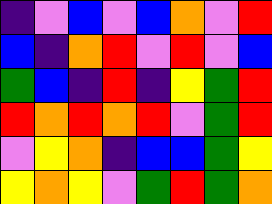[["indigo", "violet", "blue", "violet", "blue", "orange", "violet", "red"], ["blue", "indigo", "orange", "red", "violet", "red", "violet", "blue"], ["green", "blue", "indigo", "red", "indigo", "yellow", "green", "red"], ["red", "orange", "red", "orange", "red", "violet", "green", "red"], ["violet", "yellow", "orange", "indigo", "blue", "blue", "green", "yellow"], ["yellow", "orange", "yellow", "violet", "green", "red", "green", "orange"]]